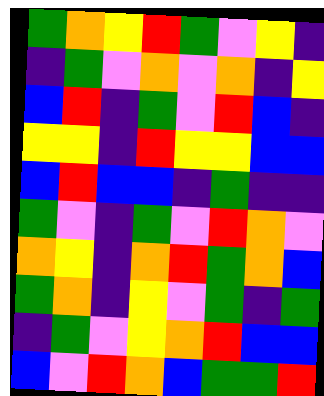[["green", "orange", "yellow", "red", "green", "violet", "yellow", "indigo"], ["indigo", "green", "violet", "orange", "violet", "orange", "indigo", "yellow"], ["blue", "red", "indigo", "green", "violet", "red", "blue", "indigo"], ["yellow", "yellow", "indigo", "red", "yellow", "yellow", "blue", "blue"], ["blue", "red", "blue", "blue", "indigo", "green", "indigo", "indigo"], ["green", "violet", "indigo", "green", "violet", "red", "orange", "violet"], ["orange", "yellow", "indigo", "orange", "red", "green", "orange", "blue"], ["green", "orange", "indigo", "yellow", "violet", "green", "indigo", "green"], ["indigo", "green", "violet", "yellow", "orange", "red", "blue", "blue"], ["blue", "violet", "red", "orange", "blue", "green", "green", "red"]]